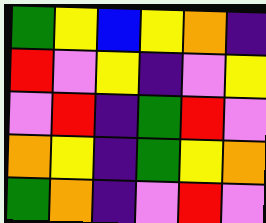[["green", "yellow", "blue", "yellow", "orange", "indigo"], ["red", "violet", "yellow", "indigo", "violet", "yellow"], ["violet", "red", "indigo", "green", "red", "violet"], ["orange", "yellow", "indigo", "green", "yellow", "orange"], ["green", "orange", "indigo", "violet", "red", "violet"]]